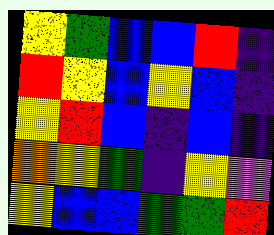[["yellow", "green", "blue", "blue", "red", "indigo"], ["red", "yellow", "blue", "yellow", "blue", "indigo"], ["yellow", "red", "blue", "indigo", "blue", "indigo"], ["orange", "yellow", "green", "indigo", "yellow", "violet"], ["yellow", "blue", "blue", "green", "green", "red"]]